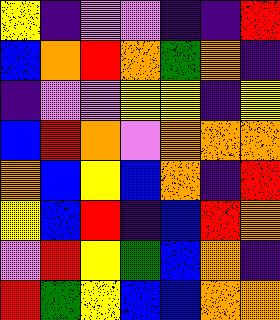[["yellow", "indigo", "violet", "violet", "indigo", "indigo", "red"], ["blue", "orange", "red", "orange", "green", "orange", "indigo"], ["indigo", "violet", "violet", "yellow", "yellow", "indigo", "yellow"], ["blue", "red", "orange", "violet", "orange", "orange", "orange"], ["orange", "blue", "yellow", "blue", "orange", "indigo", "red"], ["yellow", "blue", "red", "indigo", "blue", "red", "orange"], ["violet", "red", "yellow", "green", "blue", "orange", "indigo"], ["red", "green", "yellow", "blue", "blue", "orange", "orange"]]